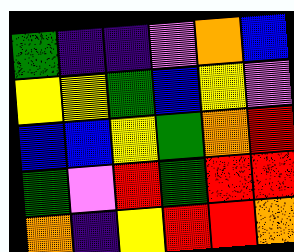[["green", "indigo", "indigo", "violet", "orange", "blue"], ["yellow", "yellow", "green", "blue", "yellow", "violet"], ["blue", "blue", "yellow", "green", "orange", "red"], ["green", "violet", "red", "green", "red", "red"], ["orange", "indigo", "yellow", "red", "red", "orange"]]